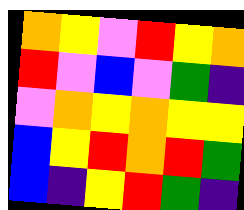[["orange", "yellow", "violet", "red", "yellow", "orange"], ["red", "violet", "blue", "violet", "green", "indigo"], ["violet", "orange", "yellow", "orange", "yellow", "yellow"], ["blue", "yellow", "red", "orange", "red", "green"], ["blue", "indigo", "yellow", "red", "green", "indigo"]]